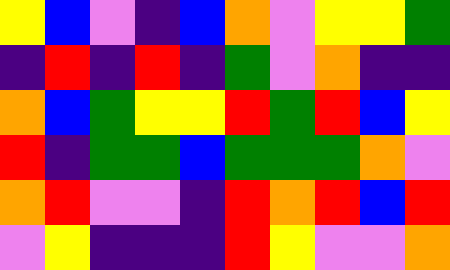[["yellow", "blue", "violet", "indigo", "blue", "orange", "violet", "yellow", "yellow", "green"], ["indigo", "red", "indigo", "red", "indigo", "green", "violet", "orange", "indigo", "indigo"], ["orange", "blue", "green", "yellow", "yellow", "red", "green", "red", "blue", "yellow"], ["red", "indigo", "green", "green", "blue", "green", "green", "green", "orange", "violet"], ["orange", "red", "violet", "violet", "indigo", "red", "orange", "red", "blue", "red"], ["violet", "yellow", "indigo", "indigo", "indigo", "red", "yellow", "violet", "violet", "orange"]]